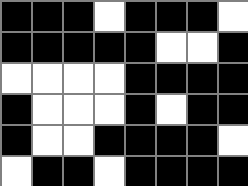[["black", "black", "black", "white", "black", "black", "black", "white"], ["black", "black", "black", "black", "black", "white", "white", "black"], ["white", "white", "white", "white", "black", "black", "black", "black"], ["black", "white", "white", "white", "black", "white", "black", "black"], ["black", "white", "white", "black", "black", "black", "black", "white"], ["white", "black", "black", "white", "black", "black", "black", "black"]]